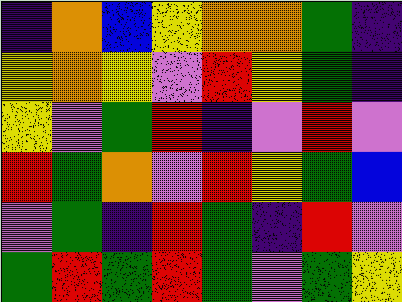[["indigo", "orange", "blue", "yellow", "orange", "orange", "green", "indigo"], ["yellow", "orange", "yellow", "violet", "red", "yellow", "green", "indigo"], ["yellow", "violet", "green", "red", "indigo", "violet", "red", "violet"], ["red", "green", "orange", "violet", "red", "yellow", "green", "blue"], ["violet", "green", "indigo", "red", "green", "indigo", "red", "violet"], ["green", "red", "green", "red", "green", "violet", "green", "yellow"]]